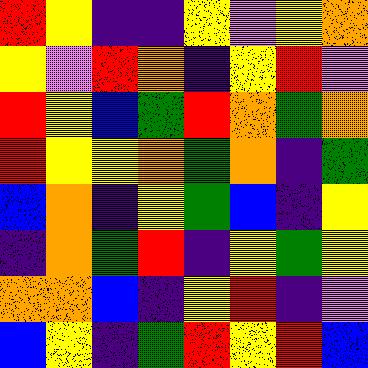[["red", "yellow", "indigo", "indigo", "yellow", "violet", "yellow", "orange"], ["yellow", "violet", "red", "orange", "indigo", "yellow", "red", "violet"], ["red", "yellow", "blue", "green", "red", "orange", "green", "orange"], ["red", "yellow", "yellow", "orange", "green", "orange", "indigo", "green"], ["blue", "orange", "indigo", "yellow", "green", "blue", "indigo", "yellow"], ["indigo", "orange", "green", "red", "indigo", "yellow", "green", "yellow"], ["orange", "orange", "blue", "indigo", "yellow", "red", "indigo", "violet"], ["blue", "yellow", "indigo", "green", "red", "yellow", "red", "blue"]]